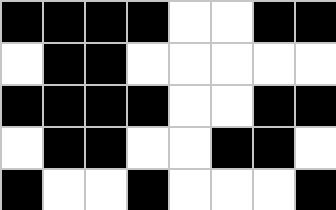[["black", "black", "black", "black", "white", "white", "black", "black"], ["white", "black", "black", "white", "white", "white", "white", "white"], ["black", "black", "black", "black", "white", "white", "black", "black"], ["white", "black", "black", "white", "white", "black", "black", "white"], ["black", "white", "white", "black", "white", "white", "white", "black"]]